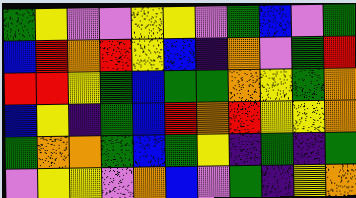[["green", "yellow", "violet", "violet", "yellow", "yellow", "violet", "green", "blue", "violet", "green"], ["blue", "red", "orange", "red", "yellow", "blue", "indigo", "orange", "violet", "green", "red"], ["red", "red", "yellow", "green", "blue", "green", "green", "orange", "yellow", "green", "orange"], ["blue", "yellow", "indigo", "green", "blue", "red", "orange", "red", "yellow", "yellow", "orange"], ["green", "orange", "orange", "green", "blue", "green", "yellow", "indigo", "green", "indigo", "green"], ["violet", "yellow", "yellow", "violet", "orange", "blue", "violet", "green", "indigo", "yellow", "orange"]]